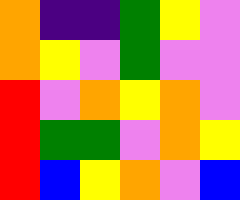[["orange", "indigo", "indigo", "green", "yellow", "violet"], ["orange", "yellow", "violet", "green", "violet", "violet"], ["red", "violet", "orange", "yellow", "orange", "violet"], ["red", "green", "green", "violet", "orange", "yellow"], ["red", "blue", "yellow", "orange", "violet", "blue"]]